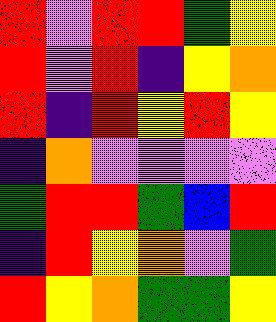[["red", "violet", "red", "red", "green", "yellow"], ["red", "violet", "red", "indigo", "yellow", "orange"], ["red", "indigo", "red", "yellow", "red", "yellow"], ["indigo", "orange", "violet", "violet", "violet", "violet"], ["green", "red", "red", "green", "blue", "red"], ["indigo", "red", "yellow", "orange", "violet", "green"], ["red", "yellow", "orange", "green", "green", "yellow"]]